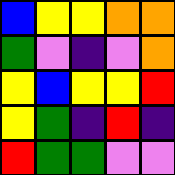[["blue", "yellow", "yellow", "orange", "orange"], ["green", "violet", "indigo", "violet", "orange"], ["yellow", "blue", "yellow", "yellow", "red"], ["yellow", "green", "indigo", "red", "indigo"], ["red", "green", "green", "violet", "violet"]]